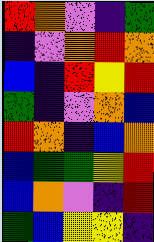[["red", "orange", "violet", "indigo", "green"], ["indigo", "violet", "orange", "red", "orange"], ["blue", "indigo", "red", "yellow", "red"], ["green", "indigo", "violet", "orange", "blue"], ["red", "orange", "indigo", "blue", "orange"], ["blue", "green", "green", "yellow", "red"], ["blue", "orange", "violet", "indigo", "red"], ["green", "blue", "yellow", "yellow", "indigo"]]